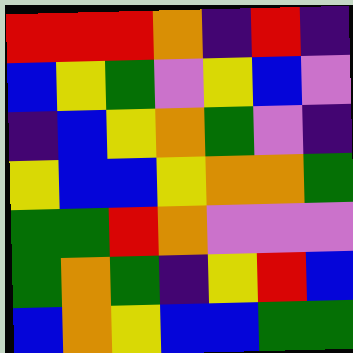[["red", "red", "red", "orange", "indigo", "red", "indigo"], ["blue", "yellow", "green", "violet", "yellow", "blue", "violet"], ["indigo", "blue", "yellow", "orange", "green", "violet", "indigo"], ["yellow", "blue", "blue", "yellow", "orange", "orange", "green"], ["green", "green", "red", "orange", "violet", "violet", "violet"], ["green", "orange", "green", "indigo", "yellow", "red", "blue"], ["blue", "orange", "yellow", "blue", "blue", "green", "green"]]